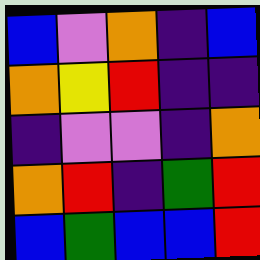[["blue", "violet", "orange", "indigo", "blue"], ["orange", "yellow", "red", "indigo", "indigo"], ["indigo", "violet", "violet", "indigo", "orange"], ["orange", "red", "indigo", "green", "red"], ["blue", "green", "blue", "blue", "red"]]